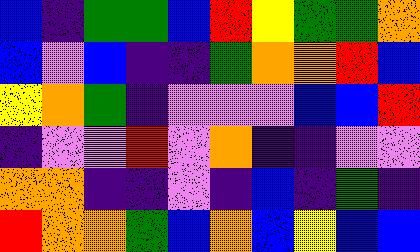[["blue", "indigo", "green", "green", "blue", "red", "yellow", "green", "green", "orange"], ["blue", "violet", "blue", "indigo", "indigo", "green", "orange", "orange", "red", "blue"], ["yellow", "orange", "green", "indigo", "violet", "violet", "violet", "blue", "blue", "red"], ["indigo", "violet", "violet", "red", "violet", "orange", "indigo", "indigo", "violet", "violet"], ["orange", "orange", "indigo", "indigo", "violet", "indigo", "blue", "indigo", "green", "indigo"], ["red", "orange", "orange", "green", "blue", "orange", "blue", "yellow", "blue", "blue"]]